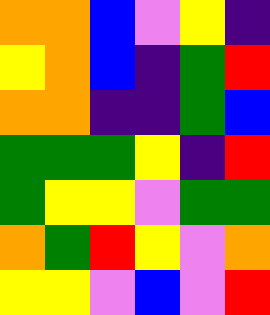[["orange", "orange", "blue", "violet", "yellow", "indigo"], ["yellow", "orange", "blue", "indigo", "green", "red"], ["orange", "orange", "indigo", "indigo", "green", "blue"], ["green", "green", "green", "yellow", "indigo", "red"], ["green", "yellow", "yellow", "violet", "green", "green"], ["orange", "green", "red", "yellow", "violet", "orange"], ["yellow", "yellow", "violet", "blue", "violet", "red"]]